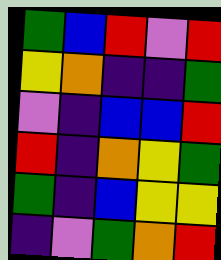[["green", "blue", "red", "violet", "red"], ["yellow", "orange", "indigo", "indigo", "green"], ["violet", "indigo", "blue", "blue", "red"], ["red", "indigo", "orange", "yellow", "green"], ["green", "indigo", "blue", "yellow", "yellow"], ["indigo", "violet", "green", "orange", "red"]]